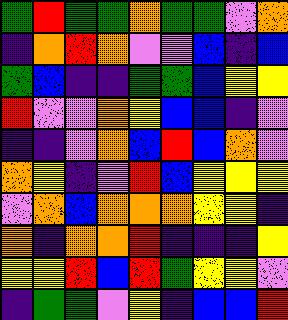[["green", "red", "green", "green", "orange", "green", "green", "violet", "orange"], ["indigo", "orange", "red", "orange", "violet", "violet", "blue", "indigo", "blue"], ["green", "blue", "indigo", "indigo", "green", "green", "blue", "yellow", "yellow"], ["red", "violet", "violet", "orange", "yellow", "blue", "blue", "indigo", "violet"], ["indigo", "indigo", "violet", "orange", "blue", "red", "blue", "orange", "violet"], ["orange", "yellow", "indigo", "violet", "red", "blue", "yellow", "yellow", "yellow"], ["violet", "orange", "blue", "orange", "orange", "orange", "yellow", "yellow", "indigo"], ["orange", "indigo", "orange", "orange", "red", "indigo", "indigo", "indigo", "yellow"], ["yellow", "yellow", "red", "blue", "red", "green", "yellow", "yellow", "violet"], ["indigo", "green", "green", "violet", "yellow", "indigo", "blue", "blue", "red"]]